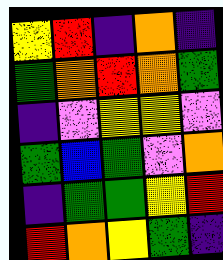[["yellow", "red", "indigo", "orange", "indigo"], ["green", "orange", "red", "orange", "green"], ["indigo", "violet", "yellow", "yellow", "violet"], ["green", "blue", "green", "violet", "orange"], ["indigo", "green", "green", "yellow", "red"], ["red", "orange", "yellow", "green", "indigo"]]